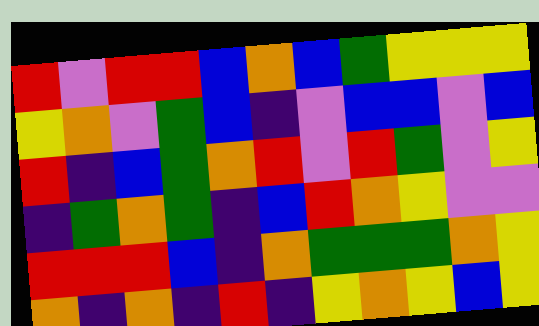[["red", "violet", "red", "red", "blue", "orange", "blue", "green", "yellow", "yellow", "yellow"], ["yellow", "orange", "violet", "green", "blue", "indigo", "violet", "blue", "blue", "violet", "blue"], ["red", "indigo", "blue", "green", "orange", "red", "violet", "red", "green", "violet", "yellow"], ["indigo", "green", "orange", "green", "indigo", "blue", "red", "orange", "yellow", "violet", "violet"], ["red", "red", "red", "blue", "indigo", "orange", "green", "green", "green", "orange", "yellow"], ["orange", "indigo", "orange", "indigo", "red", "indigo", "yellow", "orange", "yellow", "blue", "yellow"]]